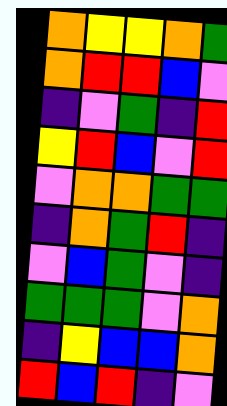[["orange", "yellow", "yellow", "orange", "green"], ["orange", "red", "red", "blue", "violet"], ["indigo", "violet", "green", "indigo", "red"], ["yellow", "red", "blue", "violet", "red"], ["violet", "orange", "orange", "green", "green"], ["indigo", "orange", "green", "red", "indigo"], ["violet", "blue", "green", "violet", "indigo"], ["green", "green", "green", "violet", "orange"], ["indigo", "yellow", "blue", "blue", "orange"], ["red", "blue", "red", "indigo", "violet"]]